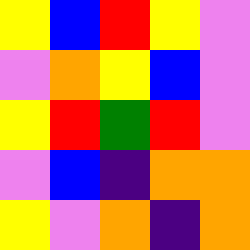[["yellow", "blue", "red", "yellow", "violet"], ["violet", "orange", "yellow", "blue", "violet"], ["yellow", "red", "green", "red", "violet"], ["violet", "blue", "indigo", "orange", "orange"], ["yellow", "violet", "orange", "indigo", "orange"]]